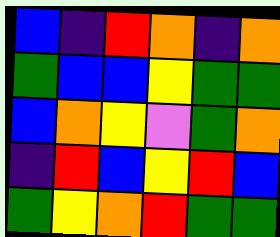[["blue", "indigo", "red", "orange", "indigo", "orange"], ["green", "blue", "blue", "yellow", "green", "green"], ["blue", "orange", "yellow", "violet", "green", "orange"], ["indigo", "red", "blue", "yellow", "red", "blue"], ["green", "yellow", "orange", "red", "green", "green"]]